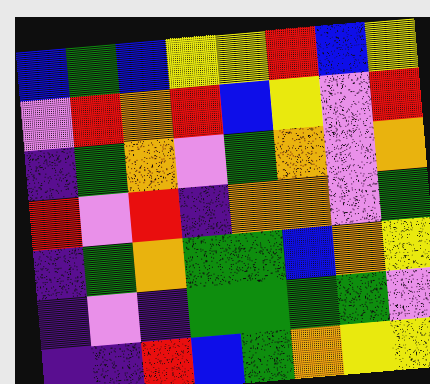[["blue", "green", "blue", "yellow", "yellow", "red", "blue", "yellow"], ["violet", "red", "orange", "red", "blue", "yellow", "violet", "red"], ["indigo", "green", "orange", "violet", "green", "orange", "violet", "orange"], ["red", "violet", "red", "indigo", "orange", "orange", "violet", "green"], ["indigo", "green", "orange", "green", "green", "blue", "orange", "yellow"], ["indigo", "violet", "indigo", "green", "green", "green", "green", "violet"], ["indigo", "indigo", "red", "blue", "green", "orange", "yellow", "yellow"]]